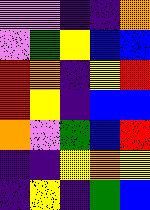[["violet", "violet", "indigo", "indigo", "orange"], ["violet", "green", "yellow", "blue", "blue"], ["red", "orange", "indigo", "yellow", "red"], ["red", "yellow", "indigo", "blue", "blue"], ["orange", "violet", "green", "blue", "red"], ["indigo", "indigo", "yellow", "orange", "yellow"], ["indigo", "yellow", "indigo", "green", "blue"]]